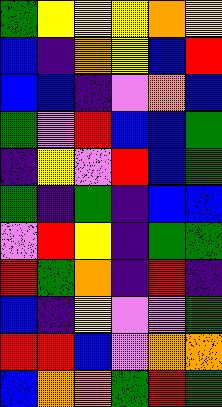[["green", "yellow", "yellow", "yellow", "orange", "yellow"], ["blue", "indigo", "orange", "yellow", "blue", "red"], ["blue", "blue", "indigo", "violet", "orange", "blue"], ["green", "violet", "red", "blue", "blue", "green"], ["indigo", "yellow", "violet", "red", "blue", "green"], ["green", "indigo", "green", "indigo", "blue", "blue"], ["violet", "red", "yellow", "indigo", "green", "green"], ["red", "green", "orange", "indigo", "red", "indigo"], ["blue", "indigo", "yellow", "violet", "violet", "green"], ["red", "red", "blue", "violet", "orange", "orange"], ["blue", "orange", "orange", "green", "red", "green"]]